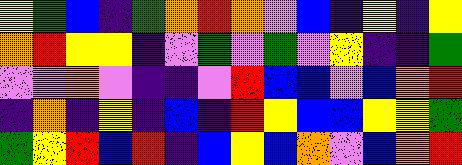[["yellow", "green", "blue", "indigo", "green", "orange", "red", "orange", "violet", "blue", "indigo", "yellow", "indigo", "yellow"], ["orange", "red", "yellow", "yellow", "indigo", "violet", "green", "violet", "green", "violet", "yellow", "indigo", "indigo", "green"], ["violet", "violet", "orange", "violet", "indigo", "indigo", "violet", "red", "blue", "blue", "violet", "blue", "orange", "red"], ["indigo", "orange", "indigo", "yellow", "indigo", "blue", "indigo", "red", "yellow", "blue", "blue", "yellow", "yellow", "green"], ["green", "yellow", "red", "blue", "red", "indigo", "blue", "yellow", "blue", "orange", "violet", "blue", "orange", "red"]]